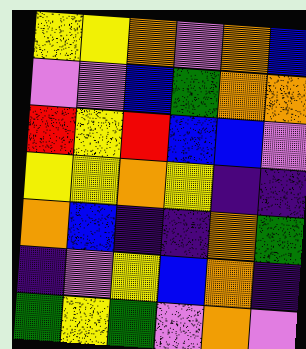[["yellow", "yellow", "orange", "violet", "orange", "blue"], ["violet", "violet", "blue", "green", "orange", "orange"], ["red", "yellow", "red", "blue", "blue", "violet"], ["yellow", "yellow", "orange", "yellow", "indigo", "indigo"], ["orange", "blue", "indigo", "indigo", "orange", "green"], ["indigo", "violet", "yellow", "blue", "orange", "indigo"], ["green", "yellow", "green", "violet", "orange", "violet"]]